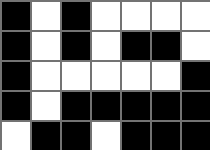[["black", "white", "black", "white", "white", "white", "white"], ["black", "white", "black", "white", "black", "black", "white"], ["black", "white", "white", "white", "white", "white", "black"], ["black", "white", "black", "black", "black", "black", "black"], ["white", "black", "black", "white", "black", "black", "black"]]